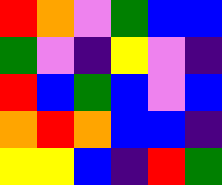[["red", "orange", "violet", "green", "blue", "blue"], ["green", "violet", "indigo", "yellow", "violet", "indigo"], ["red", "blue", "green", "blue", "violet", "blue"], ["orange", "red", "orange", "blue", "blue", "indigo"], ["yellow", "yellow", "blue", "indigo", "red", "green"]]